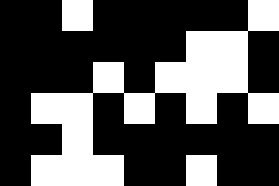[["black", "black", "white", "black", "black", "black", "black", "black", "white"], ["black", "black", "black", "black", "black", "black", "white", "white", "black"], ["black", "black", "black", "white", "black", "white", "white", "white", "black"], ["black", "white", "white", "black", "white", "black", "white", "black", "white"], ["black", "black", "white", "black", "black", "black", "black", "black", "black"], ["black", "white", "white", "white", "black", "black", "white", "black", "black"]]